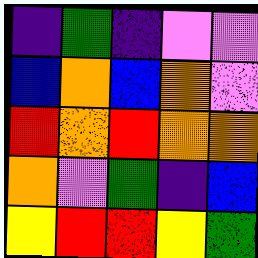[["indigo", "green", "indigo", "violet", "violet"], ["blue", "orange", "blue", "orange", "violet"], ["red", "orange", "red", "orange", "orange"], ["orange", "violet", "green", "indigo", "blue"], ["yellow", "red", "red", "yellow", "green"]]